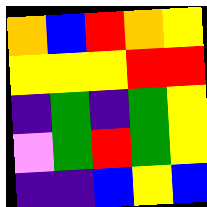[["orange", "blue", "red", "orange", "yellow"], ["yellow", "yellow", "yellow", "red", "red"], ["indigo", "green", "indigo", "green", "yellow"], ["violet", "green", "red", "green", "yellow"], ["indigo", "indigo", "blue", "yellow", "blue"]]